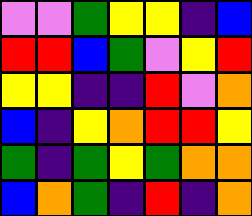[["violet", "violet", "green", "yellow", "yellow", "indigo", "blue"], ["red", "red", "blue", "green", "violet", "yellow", "red"], ["yellow", "yellow", "indigo", "indigo", "red", "violet", "orange"], ["blue", "indigo", "yellow", "orange", "red", "red", "yellow"], ["green", "indigo", "green", "yellow", "green", "orange", "orange"], ["blue", "orange", "green", "indigo", "red", "indigo", "orange"]]